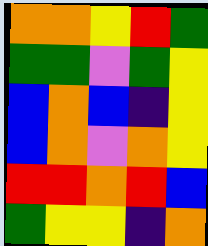[["orange", "orange", "yellow", "red", "green"], ["green", "green", "violet", "green", "yellow"], ["blue", "orange", "blue", "indigo", "yellow"], ["blue", "orange", "violet", "orange", "yellow"], ["red", "red", "orange", "red", "blue"], ["green", "yellow", "yellow", "indigo", "orange"]]